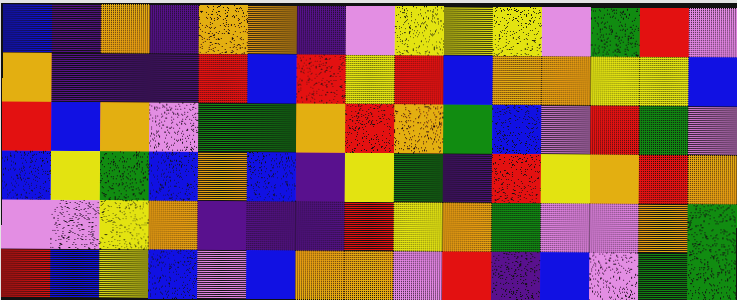[["blue", "indigo", "orange", "indigo", "orange", "orange", "indigo", "violet", "yellow", "yellow", "yellow", "violet", "green", "red", "violet"], ["orange", "indigo", "indigo", "indigo", "red", "blue", "red", "yellow", "red", "blue", "orange", "orange", "yellow", "yellow", "blue"], ["red", "blue", "orange", "violet", "green", "green", "orange", "red", "orange", "green", "blue", "violet", "red", "green", "violet"], ["blue", "yellow", "green", "blue", "orange", "blue", "indigo", "yellow", "green", "indigo", "red", "yellow", "orange", "red", "orange"], ["violet", "violet", "yellow", "orange", "indigo", "indigo", "indigo", "red", "yellow", "orange", "green", "violet", "violet", "orange", "green"], ["red", "blue", "yellow", "blue", "violet", "blue", "orange", "orange", "violet", "red", "indigo", "blue", "violet", "green", "green"]]